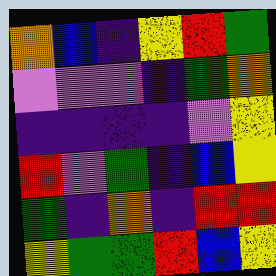[["orange", "blue", "indigo", "yellow", "red", "green"], ["violet", "violet", "violet", "indigo", "green", "orange"], ["indigo", "indigo", "indigo", "indigo", "violet", "yellow"], ["red", "violet", "green", "indigo", "blue", "yellow"], ["green", "indigo", "orange", "indigo", "red", "red"], ["yellow", "green", "green", "red", "blue", "yellow"]]